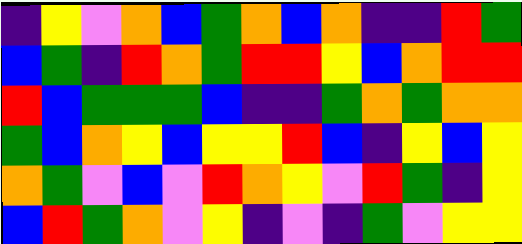[["indigo", "yellow", "violet", "orange", "blue", "green", "orange", "blue", "orange", "indigo", "indigo", "red", "green"], ["blue", "green", "indigo", "red", "orange", "green", "red", "red", "yellow", "blue", "orange", "red", "red"], ["red", "blue", "green", "green", "green", "blue", "indigo", "indigo", "green", "orange", "green", "orange", "orange"], ["green", "blue", "orange", "yellow", "blue", "yellow", "yellow", "red", "blue", "indigo", "yellow", "blue", "yellow"], ["orange", "green", "violet", "blue", "violet", "red", "orange", "yellow", "violet", "red", "green", "indigo", "yellow"], ["blue", "red", "green", "orange", "violet", "yellow", "indigo", "violet", "indigo", "green", "violet", "yellow", "yellow"]]